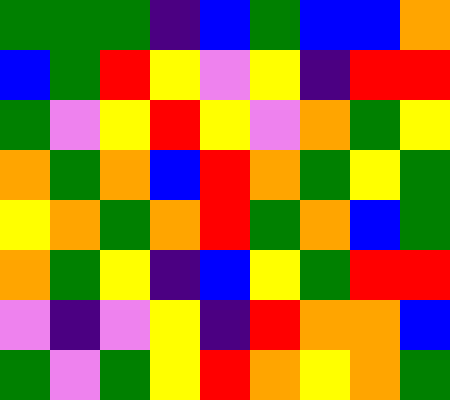[["green", "green", "green", "indigo", "blue", "green", "blue", "blue", "orange"], ["blue", "green", "red", "yellow", "violet", "yellow", "indigo", "red", "red"], ["green", "violet", "yellow", "red", "yellow", "violet", "orange", "green", "yellow"], ["orange", "green", "orange", "blue", "red", "orange", "green", "yellow", "green"], ["yellow", "orange", "green", "orange", "red", "green", "orange", "blue", "green"], ["orange", "green", "yellow", "indigo", "blue", "yellow", "green", "red", "red"], ["violet", "indigo", "violet", "yellow", "indigo", "red", "orange", "orange", "blue"], ["green", "violet", "green", "yellow", "red", "orange", "yellow", "orange", "green"]]